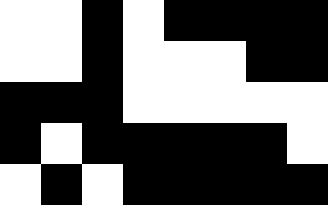[["white", "white", "black", "white", "black", "black", "black", "black"], ["white", "white", "black", "white", "white", "white", "black", "black"], ["black", "black", "black", "white", "white", "white", "white", "white"], ["black", "white", "black", "black", "black", "black", "black", "white"], ["white", "black", "white", "black", "black", "black", "black", "black"]]